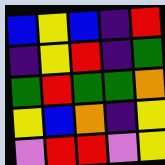[["blue", "yellow", "blue", "indigo", "red"], ["indigo", "yellow", "red", "indigo", "green"], ["green", "red", "green", "green", "orange"], ["yellow", "blue", "orange", "indigo", "yellow"], ["violet", "red", "red", "violet", "yellow"]]